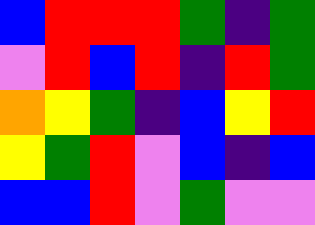[["blue", "red", "red", "red", "green", "indigo", "green"], ["violet", "red", "blue", "red", "indigo", "red", "green"], ["orange", "yellow", "green", "indigo", "blue", "yellow", "red"], ["yellow", "green", "red", "violet", "blue", "indigo", "blue"], ["blue", "blue", "red", "violet", "green", "violet", "violet"]]